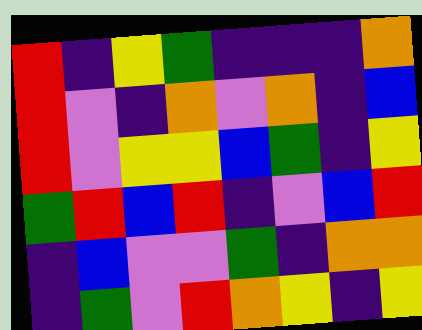[["red", "indigo", "yellow", "green", "indigo", "indigo", "indigo", "orange"], ["red", "violet", "indigo", "orange", "violet", "orange", "indigo", "blue"], ["red", "violet", "yellow", "yellow", "blue", "green", "indigo", "yellow"], ["green", "red", "blue", "red", "indigo", "violet", "blue", "red"], ["indigo", "blue", "violet", "violet", "green", "indigo", "orange", "orange"], ["indigo", "green", "violet", "red", "orange", "yellow", "indigo", "yellow"]]